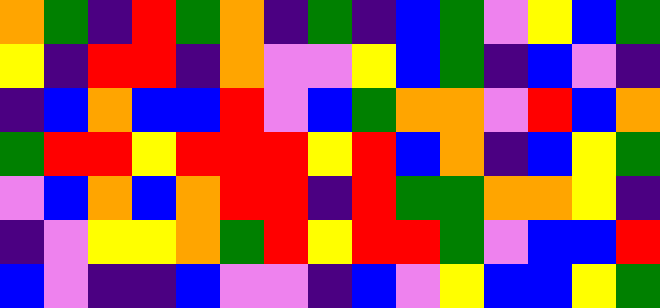[["orange", "green", "indigo", "red", "green", "orange", "indigo", "green", "indigo", "blue", "green", "violet", "yellow", "blue", "green"], ["yellow", "indigo", "red", "red", "indigo", "orange", "violet", "violet", "yellow", "blue", "green", "indigo", "blue", "violet", "indigo"], ["indigo", "blue", "orange", "blue", "blue", "red", "violet", "blue", "green", "orange", "orange", "violet", "red", "blue", "orange"], ["green", "red", "red", "yellow", "red", "red", "red", "yellow", "red", "blue", "orange", "indigo", "blue", "yellow", "green"], ["violet", "blue", "orange", "blue", "orange", "red", "red", "indigo", "red", "green", "green", "orange", "orange", "yellow", "indigo"], ["indigo", "violet", "yellow", "yellow", "orange", "green", "red", "yellow", "red", "red", "green", "violet", "blue", "blue", "red"], ["blue", "violet", "indigo", "indigo", "blue", "violet", "violet", "indigo", "blue", "violet", "yellow", "blue", "blue", "yellow", "green"]]